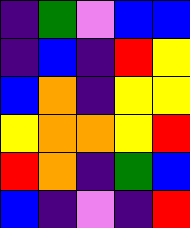[["indigo", "green", "violet", "blue", "blue"], ["indigo", "blue", "indigo", "red", "yellow"], ["blue", "orange", "indigo", "yellow", "yellow"], ["yellow", "orange", "orange", "yellow", "red"], ["red", "orange", "indigo", "green", "blue"], ["blue", "indigo", "violet", "indigo", "red"]]